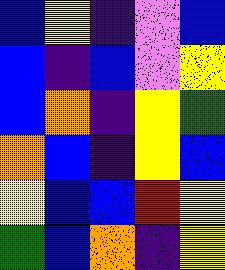[["blue", "yellow", "indigo", "violet", "blue"], ["blue", "indigo", "blue", "violet", "yellow"], ["blue", "orange", "indigo", "yellow", "green"], ["orange", "blue", "indigo", "yellow", "blue"], ["yellow", "blue", "blue", "red", "yellow"], ["green", "blue", "orange", "indigo", "yellow"]]